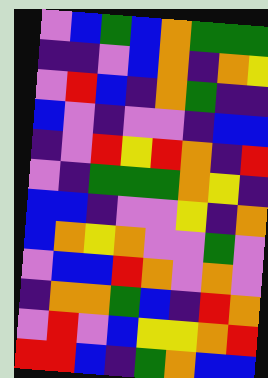[["violet", "blue", "green", "blue", "orange", "green", "green", "green"], ["indigo", "indigo", "violet", "blue", "orange", "indigo", "orange", "yellow"], ["violet", "red", "blue", "indigo", "orange", "green", "indigo", "indigo"], ["blue", "violet", "indigo", "violet", "violet", "indigo", "blue", "blue"], ["indigo", "violet", "red", "yellow", "red", "orange", "indigo", "red"], ["violet", "indigo", "green", "green", "green", "orange", "yellow", "indigo"], ["blue", "blue", "indigo", "violet", "violet", "yellow", "indigo", "orange"], ["blue", "orange", "yellow", "orange", "violet", "violet", "green", "violet"], ["violet", "blue", "blue", "red", "orange", "violet", "orange", "violet"], ["indigo", "orange", "orange", "green", "blue", "indigo", "red", "orange"], ["violet", "red", "violet", "blue", "yellow", "yellow", "orange", "red"], ["red", "red", "blue", "indigo", "green", "orange", "blue", "blue"]]